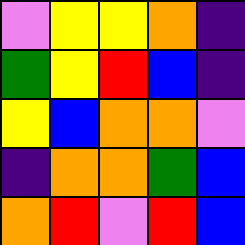[["violet", "yellow", "yellow", "orange", "indigo"], ["green", "yellow", "red", "blue", "indigo"], ["yellow", "blue", "orange", "orange", "violet"], ["indigo", "orange", "orange", "green", "blue"], ["orange", "red", "violet", "red", "blue"]]